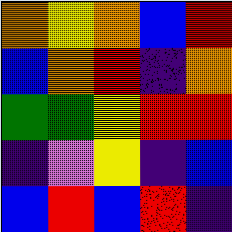[["orange", "yellow", "orange", "blue", "red"], ["blue", "orange", "red", "indigo", "orange"], ["green", "green", "yellow", "red", "red"], ["indigo", "violet", "yellow", "indigo", "blue"], ["blue", "red", "blue", "red", "indigo"]]